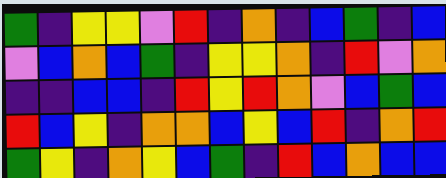[["green", "indigo", "yellow", "yellow", "violet", "red", "indigo", "orange", "indigo", "blue", "green", "indigo", "blue"], ["violet", "blue", "orange", "blue", "green", "indigo", "yellow", "yellow", "orange", "indigo", "red", "violet", "orange"], ["indigo", "indigo", "blue", "blue", "indigo", "red", "yellow", "red", "orange", "violet", "blue", "green", "blue"], ["red", "blue", "yellow", "indigo", "orange", "orange", "blue", "yellow", "blue", "red", "indigo", "orange", "red"], ["green", "yellow", "indigo", "orange", "yellow", "blue", "green", "indigo", "red", "blue", "orange", "blue", "blue"]]